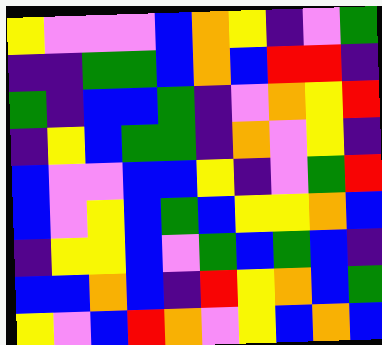[["yellow", "violet", "violet", "violet", "blue", "orange", "yellow", "indigo", "violet", "green"], ["indigo", "indigo", "green", "green", "blue", "orange", "blue", "red", "red", "indigo"], ["green", "indigo", "blue", "blue", "green", "indigo", "violet", "orange", "yellow", "red"], ["indigo", "yellow", "blue", "green", "green", "indigo", "orange", "violet", "yellow", "indigo"], ["blue", "violet", "violet", "blue", "blue", "yellow", "indigo", "violet", "green", "red"], ["blue", "violet", "yellow", "blue", "green", "blue", "yellow", "yellow", "orange", "blue"], ["indigo", "yellow", "yellow", "blue", "violet", "green", "blue", "green", "blue", "indigo"], ["blue", "blue", "orange", "blue", "indigo", "red", "yellow", "orange", "blue", "green"], ["yellow", "violet", "blue", "red", "orange", "violet", "yellow", "blue", "orange", "blue"]]